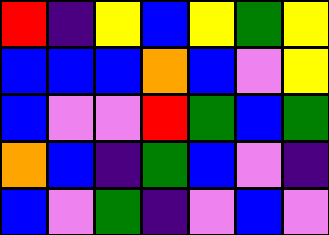[["red", "indigo", "yellow", "blue", "yellow", "green", "yellow"], ["blue", "blue", "blue", "orange", "blue", "violet", "yellow"], ["blue", "violet", "violet", "red", "green", "blue", "green"], ["orange", "blue", "indigo", "green", "blue", "violet", "indigo"], ["blue", "violet", "green", "indigo", "violet", "blue", "violet"]]